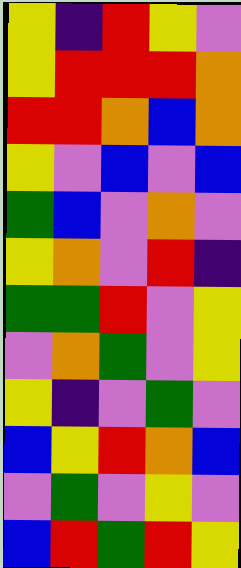[["yellow", "indigo", "red", "yellow", "violet"], ["yellow", "red", "red", "red", "orange"], ["red", "red", "orange", "blue", "orange"], ["yellow", "violet", "blue", "violet", "blue"], ["green", "blue", "violet", "orange", "violet"], ["yellow", "orange", "violet", "red", "indigo"], ["green", "green", "red", "violet", "yellow"], ["violet", "orange", "green", "violet", "yellow"], ["yellow", "indigo", "violet", "green", "violet"], ["blue", "yellow", "red", "orange", "blue"], ["violet", "green", "violet", "yellow", "violet"], ["blue", "red", "green", "red", "yellow"]]